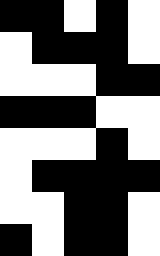[["black", "black", "white", "black", "white"], ["white", "black", "black", "black", "white"], ["white", "white", "white", "black", "black"], ["black", "black", "black", "white", "white"], ["white", "white", "white", "black", "white"], ["white", "black", "black", "black", "black"], ["white", "white", "black", "black", "white"], ["black", "white", "black", "black", "white"]]